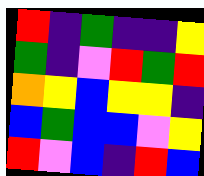[["red", "indigo", "green", "indigo", "indigo", "yellow"], ["green", "indigo", "violet", "red", "green", "red"], ["orange", "yellow", "blue", "yellow", "yellow", "indigo"], ["blue", "green", "blue", "blue", "violet", "yellow"], ["red", "violet", "blue", "indigo", "red", "blue"]]